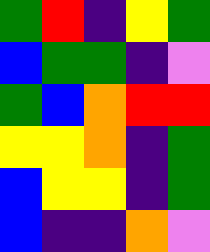[["green", "red", "indigo", "yellow", "green"], ["blue", "green", "green", "indigo", "violet"], ["green", "blue", "orange", "red", "red"], ["yellow", "yellow", "orange", "indigo", "green"], ["blue", "yellow", "yellow", "indigo", "green"], ["blue", "indigo", "indigo", "orange", "violet"]]